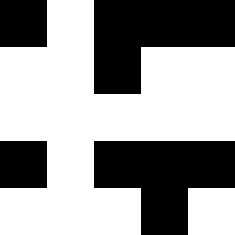[["black", "white", "black", "black", "black"], ["white", "white", "black", "white", "white"], ["white", "white", "white", "white", "white"], ["black", "white", "black", "black", "black"], ["white", "white", "white", "black", "white"]]